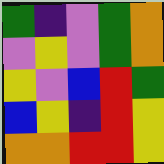[["green", "indigo", "violet", "green", "orange"], ["violet", "yellow", "violet", "green", "orange"], ["yellow", "violet", "blue", "red", "green"], ["blue", "yellow", "indigo", "red", "yellow"], ["orange", "orange", "red", "red", "yellow"]]